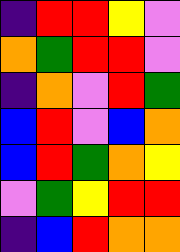[["indigo", "red", "red", "yellow", "violet"], ["orange", "green", "red", "red", "violet"], ["indigo", "orange", "violet", "red", "green"], ["blue", "red", "violet", "blue", "orange"], ["blue", "red", "green", "orange", "yellow"], ["violet", "green", "yellow", "red", "red"], ["indigo", "blue", "red", "orange", "orange"]]